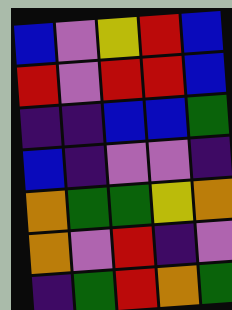[["blue", "violet", "yellow", "red", "blue"], ["red", "violet", "red", "red", "blue"], ["indigo", "indigo", "blue", "blue", "green"], ["blue", "indigo", "violet", "violet", "indigo"], ["orange", "green", "green", "yellow", "orange"], ["orange", "violet", "red", "indigo", "violet"], ["indigo", "green", "red", "orange", "green"]]